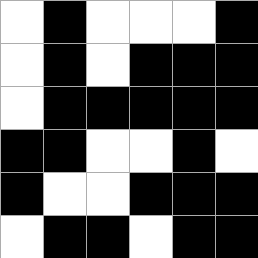[["white", "black", "white", "white", "white", "black"], ["white", "black", "white", "black", "black", "black"], ["white", "black", "black", "black", "black", "black"], ["black", "black", "white", "white", "black", "white"], ["black", "white", "white", "black", "black", "black"], ["white", "black", "black", "white", "black", "black"]]